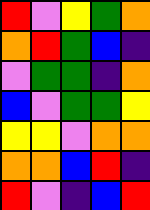[["red", "violet", "yellow", "green", "orange"], ["orange", "red", "green", "blue", "indigo"], ["violet", "green", "green", "indigo", "orange"], ["blue", "violet", "green", "green", "yellow"], ["yellow", "yellow", "violet", "orange", "orange"], ["orange", "orange", "blue", "red", "indigo"], ["red", "violet", "indigo", "blue", "red"]]